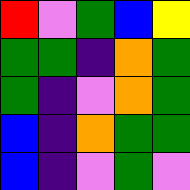[["red", "violet", "green", "blue", "yellow"], ["green", "green", "indigo", "orange", "green"], ["green", "indigo", "violet", "orange", "green"], ["blue", "indigo", "orange", "green", "green"], ["blue", "indigo", "violet", "green", "violet"]]